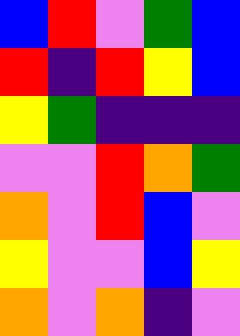[["blue", "red", "violet", "green", "blue"], ["red", "indigo", "red", "yellow", "blue"], ["yellow", "green", "indigo", "indigo", "indigo"], ["violet", "violet", "red", "orange", "green"], ["orange", "violet", "red", "blue", "violet"], ["yellow", "violet", "violet", "blue", "yellow"], ["orange", "violet", "orange", "indigo", "violet"]]